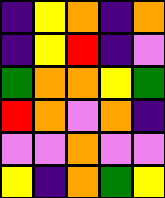[["indigo", "yellow", "orange", "indigo", "orange"], ["indigo", "yellow", "red", "indigo", "violet"], ["green", "orange", "orange", "yellow", "green"], ["red", "orange", "violet", "orange", "indigo"], ["violet", "violet", "orange", "violet", "violet"], ["yellow", "indigo", "orange", "green", "yellow"]]